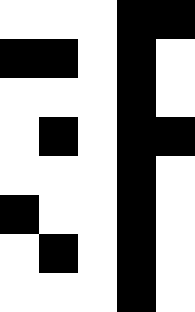[["white", "white", "white", "black", "black"], ["black", "black", "white", "black", "white"], ["white", "white", "white", "black", "white"], ["white", "black", "white", "black", "black"], ["white", "white", "white", "black", "white"], ["black", "white", "white", "black", "white"], ["white", "black", "white", "black", "white"], ["white", "white", "white", "black", "white"]]